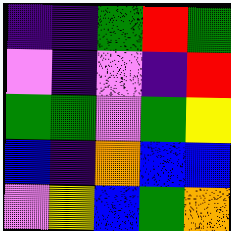[["indigo", "indigo", "green", "red", "green"], ["violet", "indigo", "violet", "indigo", "red"], ["green", "green", "violet", "green", "yellow"], ["blue", "indigo", "orange", "blue", "blue"], ["violet", "yellow", "blue", "green", "orange"]]